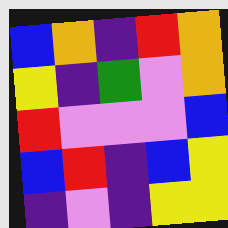[["blue", "orange", "indigo", "red", "orange"], ["yellow", "indigo", "green", "violet", "orange"], ["red", "violet", "violet", "violet", "blue"], ["blue", "red", "indigo", "blue", "yellow"], ["indigo", "violet", "indigo", "yellow", "yellow"]]